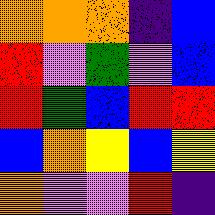[["orange", "orange", "orange", "indigo", "blue"], ["red", "violet", "green", "violet", "blue"], ["red", "green", "blue", "red", "red"], ["blue", "orange", "yellow", "blue", "yellow"], ["orange", "violet", "violet", "red", "indigo"]]